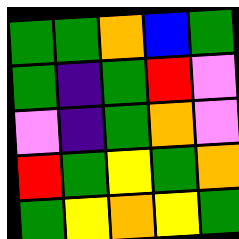[["green", "green", "orange", "blue", "green"], ["green", "indigo", "green", "red", "violet"], ["violet", "indigo", "green", "orange", "violet"], ["red", "green", "yellow", "green", "orange"], ["green", "yellow", "orange", "yellow", "green"]]